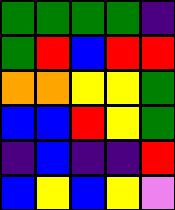[["green", "green", "green", "green", "indigo"], ["green", "red", "blue", "red", "red"], ["orange", "orange", "yellow", "yellow", "green"], ["blue", "blue", "red", "yellow", "green"], ["indigo", "blue", "indigo", "indigo", "red"], ["blue", "yellow", "blue", "yellow", "violet"]]